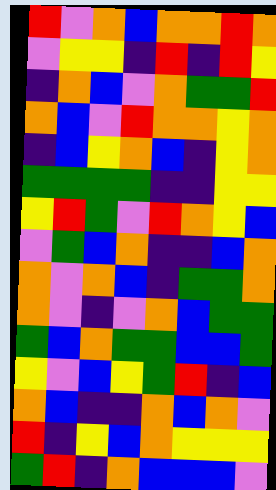[["red", "violet", "orange", "blue", "orange", "orange", "red", "orange"], ["violet", "yellow", "yellow", "indigo", "red", "indigo", "red", "yellow"], ["indigo", "orange", "blue", "violet", "orange", "green", "green", "red"], ["orange", "blue", "violet", "red", "orange", "orange", "yellow", "orange"], ["indigo", "blue", "yellow", "orange", "blue", "indigo", "yellow", "orange"], ["green", "green", "green", "green", "indigo", "indigo", "yellow", "yellow"], ["yellow", "red", "green", "violet", "red", "orange", "yellow", "blue"], ["violet", "green", "blue", "orange", "indigo", "indigo", "blue", "orange"], ["orange", "violet", "orange", "blue", "indigo", "green", "green", "orange"], ["orange", "violet", "indigo", "violet", "orange", "blue", "green", "green"], ["green", "blue", "orange", "green", "green", "blue", "blue", "green"], ["yellow", "violet", "blue", "yellow", "green", "red", "indigo", "blue"], ["orange", "blue", "indigo", "indigo", "orange", "blue", "orange", "violet"], ["red", "indigo", "yellow", "blue", "orange", "yellow", "yellow", "yellow"], ["green", "red", "indigo", "orange", "blue", "blue", "blue", "violet"]]